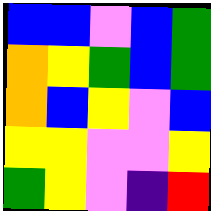[["blue", "blue", "violet", "blue", "green"], ["orange", "yellow", "green", "blue", "green"], ["orange", "blue", "yellow", "violet", "blue"], ["yellow", "yellow", "violet", "violet", "yellow"], ["green", "yellow", "violet", "indigo", "red"]]